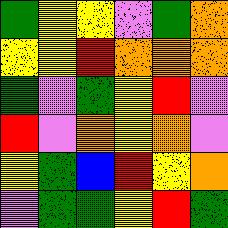[["green", "yellow", "yellow", "violet", "green", "orange"], ["yellow", "yellow", "red", "orange", "orange", "orange"], ["green", "violet", "green", "yellow", "red", "violet"], ["red", "violet", "orange", "yellow", "orange", "violet"], ["yellow", "green", "blue", "red", "yellow", "orange"], ["violet", "green", "green", "yellow", "red", "green"]]